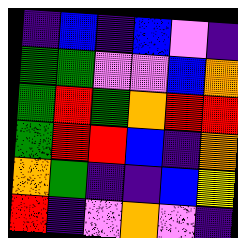[["indigo", "blue", "indigo", "blue", "violet", "indigo"], ["green", "green", "violet", "violet", "blue", "orange"], ["green", "red", "green", "orange", "red", "red"], ["green", "red", "red", "blue", "indigo", "orange"], ["orange", "green", "indigo", "indigo", "blue", "yellow"], ["red", "indigo", "violet", "orange", "violet", "indigo"]]